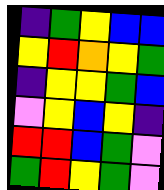[["indigo", "green", "yellow", "blue", "blue"], ["yellow", "red", "orange", "yellow", "green"], ["indigo", "yellow", "yellow", "green", "blue"], ["violet", "yellow", "blue", "yellow", "indigo"], ["red", "red", "blue", "green", "violet"], ["green", "red", "yellow", "green", "violet"]]